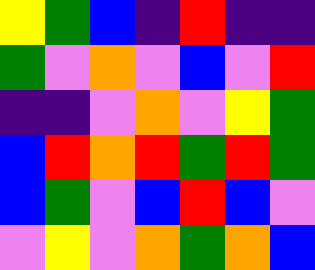[["yellow", "green", "blue", "indigo", "red", "indigo", "indigo"], ["green", "violet", "orange", "violet", "blue", "violet", "red"], ["indigo", "indigo", "violet", "orange", "violet", "yellow", "green"], ["blue", "red", "orange", "red", "green", "red", "green"], ["blue", "green", "violet", "blue", "red", "blue", "violet"], ["violet", "yellow", "violet", "orange", "green", "orange", "blue"]]